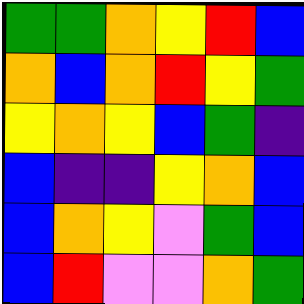[["green", "green", "orange", "yellow", "red", "blue"], ["orange", "blue", "orange", "red", "yellow", "green"], ["yellow", "orange", "yellow", "blue", "green", "indigo"], ["blue", "indigo", "indigo", "yellow", "orange", "blue"], ["blue", "orange", "yellow", "violet", "green", "blue"], ["blue", "red", "violet", "violet", "orange", "green"]]